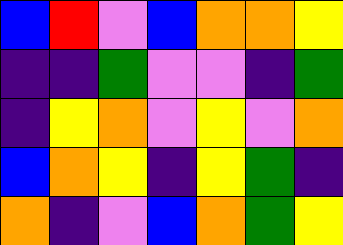[["blue", "red", "violet", "blue", "orange", "orange", "yellow"], ["indigo", "indigo", "green", "violet", "violet", "indigo", "green"], ["indigo", "yellow", "orange", "violet", "yellow", "violet", "orange"], ["blue", "orange", "yellow", "indigo", "yellow", "green", "indigo"], ["orange", "indigo", "violet", "blue", "orange", "green", "yellow"]]